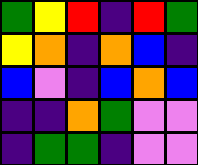[["green", "yellow", "red", "indigo", "red", "green"], ["yellow", "orange", "indigo", "orange", "blue", "indigo"], ["blue", "violet", "indigo", "blue", "orange", "blue"], ["indigo", "indigo", "orange", "green", "violet", "violet"], ["indigo", "green", "green", "indigo", "violet", "violet"]]